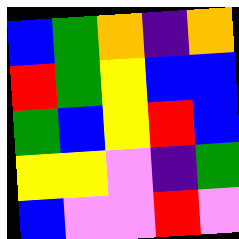[["blue", "green", "orange", "indigo", "orange"], ["red", "green", "yellow", "blue", "blue"], ["green", "blue", "yellow", "red", "blue"], ["yellow", "yellow", "violet", "indigo", "green"], ["blue", "violet", "violet", "red", "violet"]]